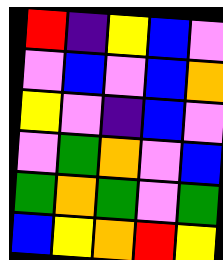[["red", "indigo", "yellow", "blue", "violet"], ["violet", "blue", "violet", "blue", "orange"], ["yellow", "violet", "indigo", "blue", "violet"], ["violet", "green", "orange", "violet", "blue"], ["green", "orange", "green", "violet", "green"], ["blue", "yellow", "orange", "red", "yellow"]]